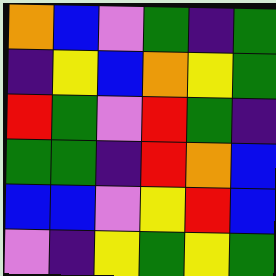[["orange", "blue", "violet", "green", "indigo", "green"], ["indigo", "yellow", "blue", "orange", "yellow", "green"], ["red", "green", "violet", "red", "green", "indigo"], ["green", "green", "indigo", "red", "orange", "blue"], ["blue", "blue", "violet", "yellow", "red", "blue"], ["violet", "indigo", "yellow", "green", "yellow", "green"]]